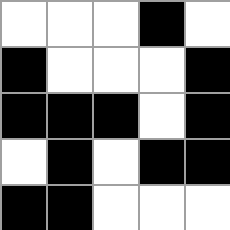[["white", "white", "white", "black", "white"], ["black", "white", "white", "white", "black"], ["black", "black", "black", "white", "black"], ["white", "black", "white", "black", "black"], ["black", "black", "white", "white", "white"]]